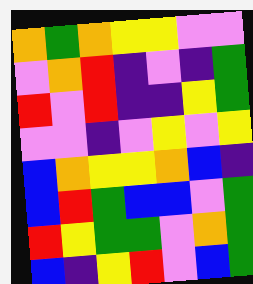[["orange", "green", "orange", "yellow", "yellow", "violet", "violet"], ["violet", "orange", "red", "indigo", "violet", "indigo", "green"], ["red", "violet", "red", "indigo", "indigo", "yellow", "green"], ["violet", "violet", "indigo", "violet", "yellow", "violet", "yellow"], ["blue", "orange", "yellow", "yellow", "orange", "blue", "indigo"], ["blue", "red", "green", "blue", "blue", "violet", "green"], ["red", "yellow", "green", "green", "violet", "orange", "green"], ["blue", "indigo", "yellow", "red", "violet", "blue", "green"]]